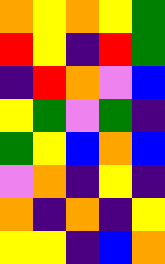[["orange", "yellow", "orange", "yellow", "green"], ["red", "yellow", "indigo", "red", "green"], ["indigo", "red", "orange", "violet", "blue"], ["yellow", "green", "violet", "green", "indigo"], ["green", "yellow", "blue", "orange", "blue"], ["violet", "orange", "indigo", "yellow", "indigo"], ["orange", "indigo", "orange", "indigo", "yellow"], ["yellow", "yellow", "indigo", "blue", "orange"]]